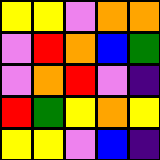[["yellow", "yellow", "violet", "orange", "orange"], ["violet", "red", "orange", "blue", "green"], ["violet", "orange", "red", "violet", "indigo"], ["red", "green", "yellow", "orange", "yellow"], ["yellow", "yellow", "violet", "blue", "indigo"]]